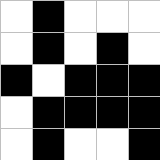[["white", "black", "white", "white", "white"], ["white", "black", "white", "black", "white"], ["black", "white", "black", "black", "black"], ["white", "black", "black", "black", "black"], ["white", "black", "white", "white", "black"]]